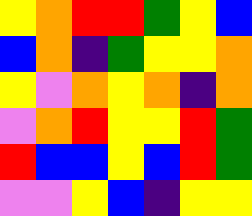[["yellow", "orange", "red", "red", "green", "yellow", "blue"], ["blue", "orange", "indigo", "green", "yellow", "yellow", "orange"], ["yellow", "violet", "orange", "yellow", "orange", "indigo", "orange"], ["violet", "orange", "red", "yellow", "yellow", "red", "green"], ["red", "blue", "blue", "yellow", "blue", "red", "green"], ["violet", "violet", "yellow", "blue", "indigo", "yellow", "yellow"]]